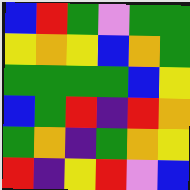[["blue", "red", "green", "violet", "green", "green"], ["yellow", "orange", "yellow", "blue", "orange", "green"], ["green", "green", "green", "green", "blue", "yellow"], ["blue", "green", "red", "indigo", "red", "orange"], ["green", "orange", "indigo", "green", "orange", "yellow"], ["red", "indigo", "yellow", "red", "violet", "blue"]]